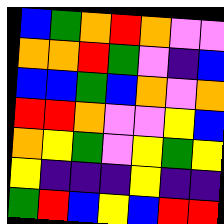[["blue", "green", "orange", "red", "orange", "violet", "violet"], ["orange", "orange", "red", "green", "violet", "indigo", "blue"], ["blue", "blue", "green", "blue", "orange", "violet", "orange"], ["red", "red", "orange", "violet", "violet", "yellow", "blue"], ["orange", "yellow", "green", "violet", "yellow", "green", "yellow"], ["yellow", "indigo", "indigo", "indigo", "yellow", "indigo", "indigo"], ["green", "red", "blue", "yellow", "blue", "red", "red"]]